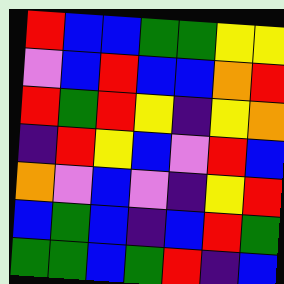[["red", "blue", "blue", "green", "green", "yellow", "yellow"], ["violet", "blue", "red", "blue", "blue", "orange", "red"], ["red", "green", "red", "yellow", "indigo", "yellow", "orange"], ["indigo", "red", "yellow", "blue", "violet", "red", "blue"], ["orange", "violet", "blue", "violet", "indigo", "yellow", "red"], ["blue", "green", "blue", "indigo", "blue", "red", "green"], ["green", "green", "blue", "green", "red", "indigo", "blue"]]